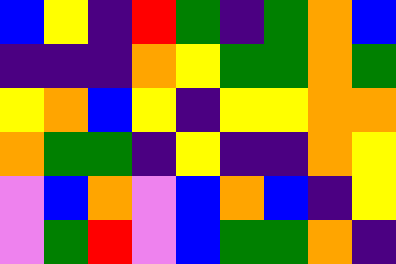[["blue", "yellow", "indigo", "red", "green", "indigo", "green", "orange", "blue"], ["indigo", "indigo", "indigo", "orange", "yellow", "green", "green", "orange", "green"], ["yellow", "orange", "blue", "yellow", "indigo", "yellow", "yellow", "orange", "orange"], ["orange", "green", "green", "indigo", "yellow", "indigo", "indigo", "orange", "yellow"], ["violet", "blue", "orange", "violet", "blue", "orange", "blue", "indigo", "yellow"], ["violet", "green", "red", "violet", "blue", "green", "green", "orange", "indigo"]]